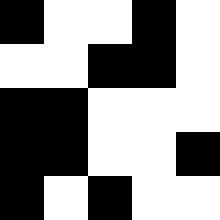[["black", "white", "white", "black", "white"], ["white", "white", "black", "black", "white"], ["black", "black", "white", "white", "white"], ["black", "black", "white", "white", "black"], ["black", "white", "black", "white", "white"]]